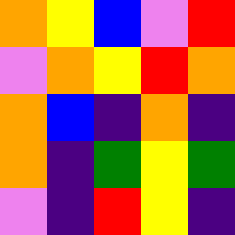[["orange", "yellow", "blue", "violet", "red"], ["violet", "orange", "yellow", "red", "orange"], ["orange", "blue", "indigo", "orange", "indigo"], ["orange", "indigo", "green", "yellow", "green"], ["violet", "indigo", "red", "yellow", "indigo"]]